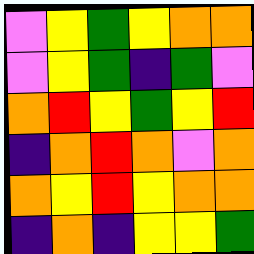[["violet", "yellow", "green", "yellow", "orange", "orange"], ["violet", "yellow", "green", "indigo", "green", "violet"], ["orange", "red", "yellow", "green", "yellow", "red"], ["indigo", "orange", "red", "orange", "violet", "orange"], ["orange", "yellow", "red", "yellow", "orange", "orange"], ["indigo", "orange", "indigo", "yellow", "yellow", "green"]]